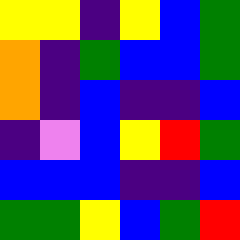[["yellow", "yellow", "indigo", "yellow", "blue", "green"], ["orange", "indigo", "green", "blue", "blue", "green"], ["orange", "indigo", "blue", "indigo", "indigo", "blue"], ["indigo", "violet", "blue", "yellow", "red", "green"], ["blue", "blue", "blue", "indigo", "indigo", "blue"], ["green", "green", "yellow", "blue", "green", "red"]]